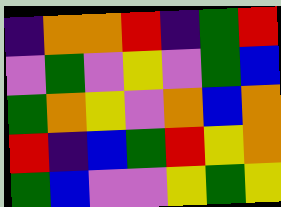[["indigo", "orange", "orange", "red", "indigo", "green", "red"], ["violet", "green", "violet", "yellow", "violet", "green", "blue"], ["green", "orange", "yellow", "violet", "orange", "blue", "orange"], ["red", "indigo", "blue", "green", "red", "yellow", "orange"], ["green", "blue", "violet", "violet", "yellow", "green", "yellow"]]